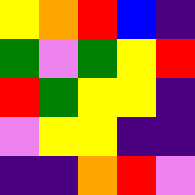[["yellow", "orange", "red", "blue", "indigo"], ["green", "violet", "green", "yellow", "red"], ["red", "green", "yellow", "yellow", "indigo"], ["violet", "yellow", "yellow", "indigo", "indigo"], ["indigo", "indigo", "orange", "red", "violet"]]